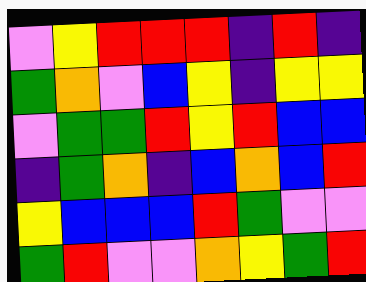[["violet", "yellow", "red", "red", "red", "indigo", "red", "indigo"], ["green", "orange", "violet", "blue", "yellow", "indigo", "yellow", "yellow"], ["violet", "green", "green", "red", "yellow", "red", "blue", "blue"], ["indigo", "green", "orange", "indigo", "blue", "orange", "blue", "red"], ["yellow", "blue", "blue", "blue", "red", "green", "violet", "violet"], ["green", "red", "violet", "violet", "orange", "yellow", "green", "red"]]